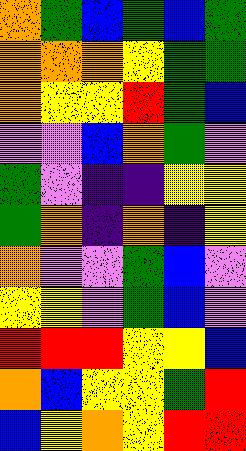[["orange", "green", "blue", "green", "blue", "green"], ["orange", "orange", "orange", "yellow", "green", "green"], ["orange", "yellow", "yellow", "red", "green", "blue"], ["violet", "violet", "blue", "orange", "green", "violet"], ["green", "violet", "indigo", "indigo", "yellow", "yellow"], ["green", "orange", "indigo", "orange", "indigo", "yellow"], ["orange", "violet", "violet", "green", "blue", "violet"], ["yellow", "yellow", "violet", "green", "blue", "violet"], ["red", "red", "red", "yellow", "yellow", "blue"], ["orange", "blue", "yellow", "yellow", "green", "red"], ["blue", "yellow", "orange", "yellow", "red", "red"]]